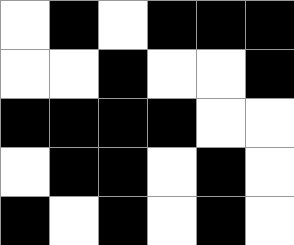[["white", "black", "white", "black", "black", "black"], ["white", "white", "black", "white", "white", "black"], ["black", "black", "black", "black", "white", "white"], ["white", "black", "black", "white", "black", "white"], ["black", "white", "black", "white", "black", "white"]]